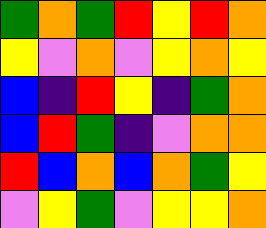[["green", "orange", "green", "red", "yellow", "red", "orange"], ["yellow", "violet", "orange", "violet", "yellow", "orange", "yellow"], ["blue", "indigo", "red", "yellow", "indigo", "green", "orange"], ["blue", "red", "green", "indigo", "violet", "orange", "orange"], ["red", "blue", "orange", "blue", "orange", "green", "yellow"], ["violet", "yellow", "green", "violet", "yellow", "yellow", "orange"]]